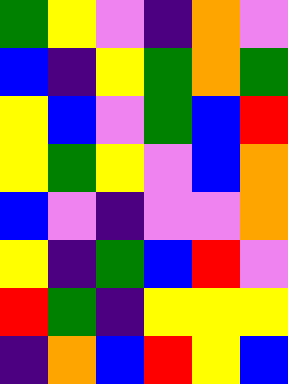[["green", "yellow", "violet", "indigo", "orange", "violet"], ["blue", "indigo", "yellow", "green", "orange", "green"], ["yellow", "blue", "violet", "green", "blue", "red"], ["yellow", "green", "yellow", "violet", "blue", "orange"], ["blue", "violet", "indigo", "violet", "violet", "orange"], ["yellow", "indigo", "green", "blue", "red", "violet"], ["red", "green", "indigo", "yellow", "yellow", "yellow"], ["indigo", "orange", "blue", "red", "yellow", "blue"]]